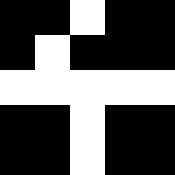[["black", "black", "white", "black", "black"], ["black", "white", "black", "black", "black"], ["white", "white", "white", "white", "white"], ["black", "black", "white", "black", "black"], ["black", "black", "white", "black", "black"]]